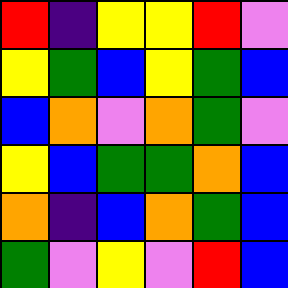[["red", "indigo", "yellow", "yellow", "red", "violet"], ["yellow", "green", "blue", "yellow", "green", "blue"], ["blue", "orange", "violet", "orange", "green", "violet"], ["yellow", "blue", "green", "green", "orange", "blue"], ["orange", "indigo", "blue", "orange", "green", "blue"], ["green", "violet", "yellow", "violet", "red", "blue"]]